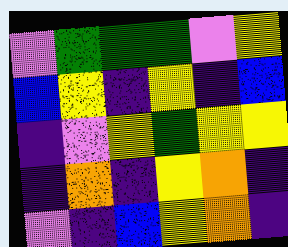[["violet", "green", "green", "green", "violet", "yellow"], ["blue", "yellow", "indigo", "yellow", "indigo", "blue"], ["indigo", "violet", "yellow", "green", "yellow", "yellow"], ["indigo", "orange", "indigo", "yellow", "orange", "indigo"], ["violet", "indigo", "blue", "yellow", "orange", "indigo"]]